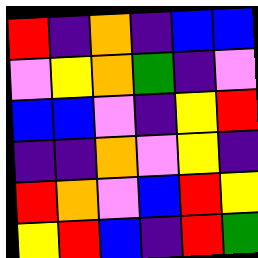[["red", "indigo", "orange", "indigo", "blue", "blue"], ["violet", "yellow", "orange", "green", "indigo", "violet"], ["blue", "blue", "violet", "indigo", "yellow", "red"], ["indigo", "indigo", "orange", "violet", "yellow", "indigo"], ["red", "orange", "violet", "blue", "red", "yellow"], ["yellow", "red", "blue", "indigo", "red", "green"]]